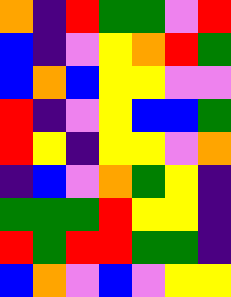[["orange", "indigo", "red", "green", "green", "violet", "red"], ["blue", "indigo", "violet", "yellow", "orange", "red", "green"], ["blue", "orange", "blue", "yellow", "yellow", "violet", "violet"], ["red", "indigo", "violet", "yellow", "blue", "blue", "green"], ["red", "yellow", "indigo", "yellow", "yellow", "violet", "orange"], ["indigo", "blue", "violet", "orange", "green", "yellow", "indigo"], ["green", "green", "green", "red", "yellow", "yellow", "indigo"], ["red", "green", "red", "red", "green", "green", "indigo"], ["blue", "orange", "violet", "blue", "violet", "yellow", "yellow"]]